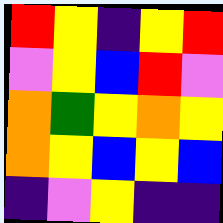[["red", "yellow", "indigo", "yellow", "red"], ["violet", "yellow", "blue", "red", "violet"], ["orange", "green", "yellow", "orange", "yellow"], ["orange", "yellow", "blue", "yellow", "blue"], ["indigo", "violet", "yellow", "indigo", "indigo"]]